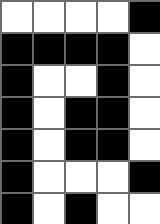[["white", "white", "white", "white", "black"], ["black", "black", "black", "black", "white"], ["black", "white", "white", "black", "white"], ["black", "white", "black", "black", "white"], ["black", "white", "black", "black", "white"], ["black", "white", "white", "white", "black"], ["black", "white", "black", "white", "white"]]